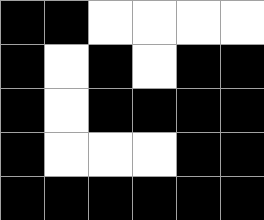[["black", "black", "white", "white", "white", "white"], ["black", "white", "black", "white", "black", "black"], ["black", "white", "black", "black", "black", "black"], ["black", "white", "white", "white", "black", "black"], ["black", "black", "black", "black", "black", "black"]]